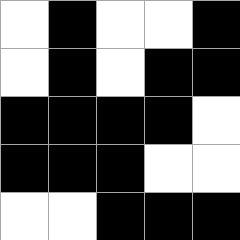[["white", "black", "white", "white", "black"], ["white", "black", "white", "black", "black"], ["black", "black", "black", "black", "white"], ["black", "black", "black", "white", "white"], ["white", "white", "black", "black", "black"]]